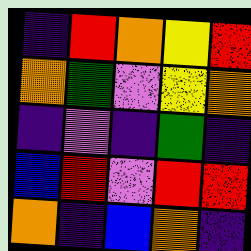[["indigo", "red", "orange", "yellow", "red"], ["orange", "green", "violet", "yellow", "orange"], ["indigo", "violet", "indigo", "green", "indigo"], ["blue", "red", "violet", "red", "red"], ["orange", "indigo", "blue", "orange", "indigo"]]